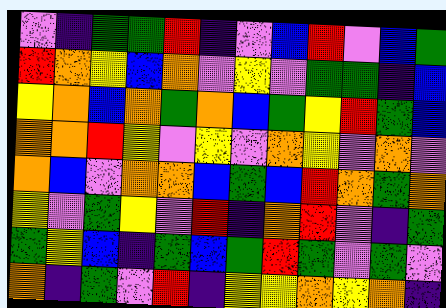[["violet", "indigo", "green", "green", "red", "indigo", "violet", "blue", "red", "violet", "blue", "green"], ["red", "orange", "yellow", "blue", "orange", "violet", "yellow", "violet", "green", "green", "indigo", "blue"], ["yellow", "orange", "blue", "orange", "green", "orange", "blue", "green", "yellow", "red", "green", "blue"], ["orange", "orange", "red", "yellow", "violet", "yellow", "violet", "orange", "yellow", "violet", "orange", "violet"], ["orange", "blue", "violet", "orange", "orange", "blue", "green", "blue", "red", "orange", "green", "orange"], ["yellow", "violet", "green", "yellow", "violet", "red", "indigo", "orange", "red", "violet", "indigo", "green"], ["green", "yellow", "blue", "indigo", "green", "blue", "green", "red", "green", "violet", "green", "violet"], ["orange", "indigo", "green", "violet", "red", "indigo", "yellow", "yellow", "orange", "yellow", "orange", "indigo"]]